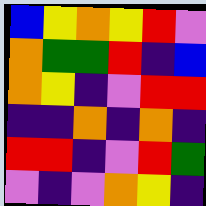[["blue", "yellow", "orange", "yellow", "red", "violet"], ["orange", "green", "green", "red", "indigo", "blue"], ["orange", "yellow", "indigo", "violet", "red", "red"], ["indigo", "indigo", "orange", "indigo", "orange", "indigo"], ["red", "red", "indigo", "violet", "red", "green"], ["violet", "indigo", "violet", "orange", "yellow", "indigo"]]